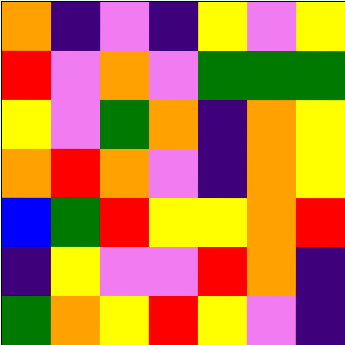[["orange", "indigo", "violet", "indigo", "yellow", "violet", "yellow"], ["red", "violet", "orange", "violet", "green", "green", "green"], ["yellow", "violet", "green", "orange", "indigo", "orange", "yellow"], ["orange", "red", "orange", "violet", "indigo", "orange", "yellow"], ["blue", "green", "red", "yellow", "yellow", "orange", "red"], ["indigo", "yellow", "violet", "violet", "red", "orange", "indigo"], ["green", "orange", "yellow", "red", "yellow", "violet", "indigo"]]